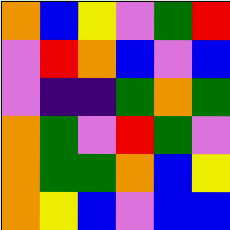[["orange", "blue", "yellow", "violet", "green", "red"], ["violet", "red", "orange", "blue", "violet", "blue"], ["violet", "indigo", "indigo", "green", "orange", "green"], ["orange", "green", "violet", "red", "green", "violet"], ["orange", "green", "green", "orange", "blue", "yellow"], ["orange", "yellow", "blue", "violet", "blue", "blue"]]